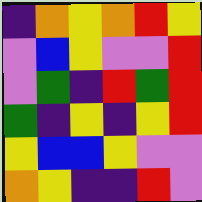[["indigo", "orange", "yellow", "orange", "red", "yellow"], ["violet", "blue", "yellow", "violet", "violet", "red"], ["violet", "green", "indigo", "red", "green", "red"], ["green", "indigo", "yellow", "indigo", "yellow", "red"], ["yellow", "blue", "blue", "yellow", "violet", "violet"], ["orange", "yellow", "indigo", "indigo", "red", "violet"]]